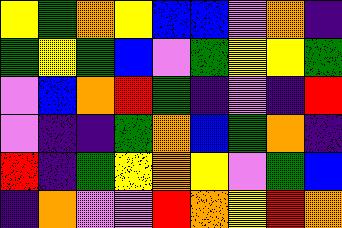[["yellow", "green", "orange", "yellow", "blue", "blue", "violet", "orange", "indigo"], ["green", "yellow", "green", "blue", "violet", "green", "yellow", "yellow", "green"], ["violet", "blue", "orange", "red", "green", "indigo", "violet", "indigo", "red"], ["violet", "indigo", "indigo", "green", "orange", "blue", "green", "orange", "indigo"], ["red", "indigo", "green", "yellow", "orange", "yellow", "violet", "green", "blue"], ["indigo", "orange", "violet", "violet", "red", "orange", "yellow", "red", "orange"]]